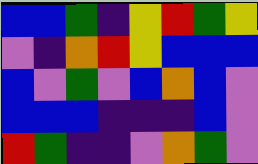[["blue", "blue", "green", "indigo", "yellow", "red", "green", "yellow"], ["violet", "indigo", "orange", "red", "yellow", "blue", "blue", "blue"], ["blue", "violet", "green", "violet", "blue", "orange", "blue", "violet"], ["blue", "blue", "blue", "indigo", "indigo", "indigo", "blue", "violet"], ["red", "green", "indigo", "indigo", "violet", "orange", "green", "violet"]]